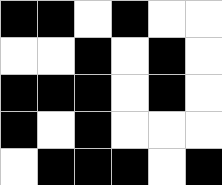[["black", "black", "white", "black", "white", "white"], ["white", "white", "black", "white", "black", "white"], ["black", "black", "black", "white", "black", "white"], ["black", "white", "black", "white", "white", "white"], ["white", "black", "black", "black", "white", "black"]]